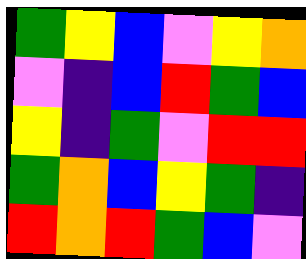[["green", "yellow", "blue", "violet", "yellow", "orange"], ["violet", "indigo", "blue", "red", "green", "blue"], ["yellow", "indigo", "green", "violet", "red", "red"], ["green", "orange", "blue", "yellow", "green", "indigo"], ["red", "orange", "red", "green", "blue", "violet"]]